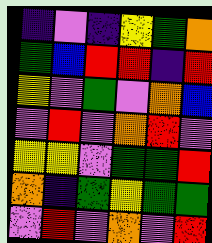[["indigo", "violet", "indigo", "yellow", "green", "orange"], ["green", "blue", "red", "red", "indigo", "red"], ["yellow", "violet", "green", "violet", "orange", "blue"], ["violet", "red", "violet", "orange", "red", "violet"], ["yellow", "yellow", "violet", "green", "green", "red"], ["orange", "indigo", "green", "yellow", "green", "green"], ["violet", "red", "violet", "orange", "violet", "red"]]